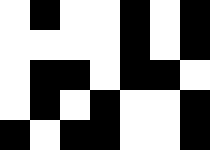[["white", "black", "white", "white", "black", "white", "black"], ["white", "white", "white", "white", "black", "white", "black"], ["white", "black", "black", "white", "black", "black", "white"], ["white", "black", "white", "black", "white", "white", "black"], ["black", "white", "black", "black", "white", "white", "black"]]